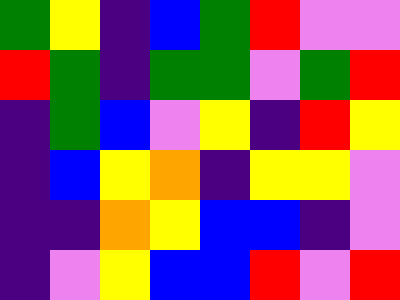[["green", "yellow", "indigo", "blue", "green", "red", "violet", "violet"], ["red", "green", "indigo", "green", "green", "violet", "green", "red"], ["indigo", "green", "blue", "violet", "yellow", "indigo", "red", "yellow"], ["indigo", "blue", "yellow", "orange", "indigo", "yellow", "yellow", "violet"], ["indigo", "indigo", "orange", "yellow", "blue", "blue", "indigo", "violet"], ["indigo", "violet", "yellow", "blue", "blue", "red", "violet", "red"]]